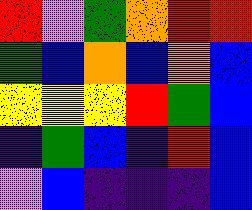[["red", "violet", "green", "orange", "red", "red"], ["green", "blue", "orange", "blue", "orange", "blue"], ["yellow", "yellow", "yellow", "red", "green", "blue"], ["indigo", "green", "blue", "indigo", "red", "blue"], ["violet", "blue", "indigo", "indigo", "indigo", "blue"]]